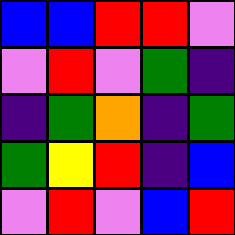[["blue", "blue", "red", "red", "violet"], ["violet", "red", "violet", "green", "indigo"], ["indigo", "green", "orange", "indigo", "green"], ["green", "yellow", "red", "indigo", "blue"], ["violet", "red", "violet", "blue", "red"]]